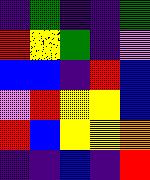[["indigo", "green", "indigo", "indigo", "green"], ["red", "yellow", "green", "indigo", "violet"], ["blue", "blue", "indigo", "red", "blue"], ["violet", "red", "yellow", "yellow", "blue"], ["red", "blue", "yellow", "yellow", "orange"], ["indigo", "indigo", "blue", "indigo", "red"]]